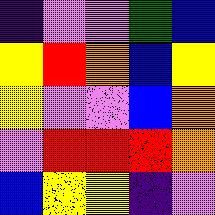[["indigo", "violet", "violet", "green", "blue"], ["yellow", "red", "orange", "blue", "yellow"], ["yellow", "violet", "violet", "blue", "orange"], ["violet", "red", "red", "red", "orange"], ["blue", "yellow", "yellow", "indigo", "violet"]]